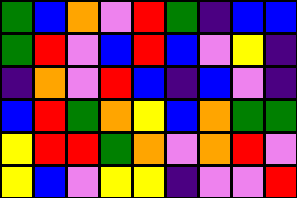[["green", "blue", "orange", "violet", "red", "green", "indigo", "blue", "blue"], ["green", "red", "violet", "blue", "red", "blue", "violet", "yellow", "indigo"], ["indigo", "orange", "violet", "red", "blue", "indigo", "blue", "violet", "indigo"], ["blue", "red", "green", "orange", "yellow", "blue", "orange", "green", "green"], ["yellow", "red", "red", "green", "orange", "violet", "orange", "red", "violet"], ["yellow", "blue", "violet", "yellow", "yellow", "indigo", "violet", "violet", "red"]]